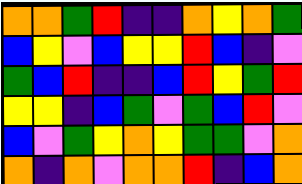[["orange", "orange", "green", "red", "indigo", "indigo", "orange", "yellow", "orange", "green"], ["blue", "yellow", "violet", "blue", "yellow", "yellow", "red", "blue", "indigo", "violet"], ["green", "blue", "red", "indigo", "indigo", "blue", "red", "yellow", "green", "red"], ["yellow", "yellow", "indigo", "blue", "green", "violet", "green", "blue", "red", "violet"], ["blue", "violet", "green", "yellow", "orange", "yellow", "green", "green", "violet", "orange"], ["orange", "indigo", "orange", "violet", "orange", "orange", "red", "indigo", "blue", "orange"]]